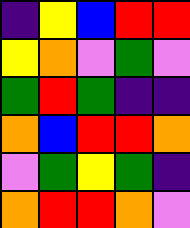[["indigo", "yellow", "blue", "red", "red"], ["yellow", "orange", "violet", "green", "violet"], ["green", "red", "green", "indigo", "indigo"], ["orange", "blue", "red", "red", "orange"], ["violet", "green", "yellow", "green", "indigo"], ["orange", "red", "red", "orange", "violet"]]